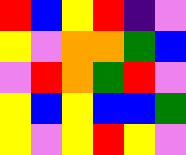[["red", "blue", "yellow", "red", "indigo", "violet"], ["yellow", "violet", "orange", "orange", "green", "blue"], ["violet", "red", "orange", "green", "red", "violet"], ["yellow", "blue", "yellow", "blue", "blue", "green"], ["yellow", "violet", "yellow", "red", "yellow", "violet"]]